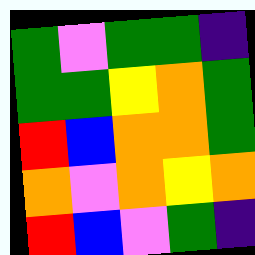[["green", "violet", "green", "green", "indigo"], ["green", "green", "yellow", "orange", "green"], ["red", "blue", "orange", "orange", "green"], ["orange", "violet", "orange", "yellow", "orange"], ["red", "blue", "violet", "green", "indigo"]]